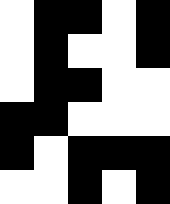[["white", "black", "black", "white", "black"], ["white", "black", "white", "white", "black"], ["white", "black", "black", "white", "white"], ["black", "black", "white", "white", "white"], ["black", "white", "black", "black", "black"], ["white", "white", "black", "white", "black"]]